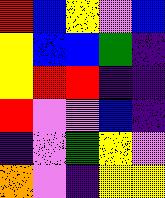[["red", "blue", "yellow", "violet", "blue"], ["yellow", "blue", "blue", "green", "indigo"], ["yellow", "red", "red", "indigo", "indigo"], ["red", "violet", "violet", "blue", "indigo"], ["indigo", "violet", "green", "yellow", "violet"], ["orange", "violet", "indigo", "yellow", "yellow"]]